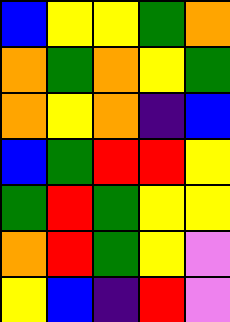[["blue", "yellow", "yellow", "green", "orange"], ["orange", "green", "orange", "yellow", "green"], ["orange", "yellow", "orange", "indigo", "blue"], ["blue", "green", "red", "red", "yellow"], ["green", "red", "green", "yellow", "yellow"], ["orange", "red", "green", "yellow", "violet"], ["yellow", "blue", "indigo", "red", "violet"]]